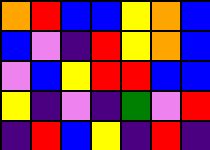[["orange", "red", "blue", "blue", "yellow", "orange", "blue"], ["blue", "violet", "indigo", "red", "yellow", "orange", "blue"], ["violet", "blue", "yellow", "red", "red", "blue", "blue"], ["yellow", "indigo", "violet", "indigo", "green", "violet", "red"], ["indigo", "red", "blue", "yellow", "indigo", "red", "indigo"]]